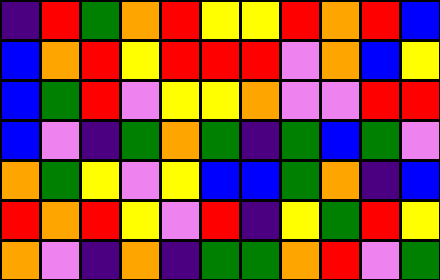[["indigo", "red", "green", "orange", "red", "yellow", "yellow", "red", "orange", "red", "blue"], ["blue", "orange", "red", "yellow", "red", "red", "red", "violet", "orange", "blue", "yellow"], ["blue", "green", "red", "violet", "yellow", "yellow", "orange", "violet", "violet", "red", "red"], ["blue", "violet", "indigo", "green", "orange", "green", "indigo", "green", "blue", "green", "violet"], ["orange", "green", "yellow", "violet", "yellow", "blue", "blue", "green", "orange", "indigo", "blue"], ["red", "orange", "red", "yellow", "violet", "red", "indigo", "yellow", "green", "red", "yellow"], ["orange", "violet", "indigo", "orange", "indigo", "green", "green", "orange", "red", "violet", "green"]]